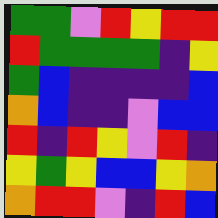[["green", "green", "violet", "red", "yellow", "red", "red"], ["red", "green", "green", "green", "green", "indigo", "yellow"], ["green", "blue", "indigo", "indigo", "indigo", "indigo", "blue"], ["orange", "blue", "indigo", "indigo", "violet", "blue", "blue"], ["red", "indigo", "red", "yellow", "violet", "red", "indigo"], ["yellow", "green", "yellow", "blue", "blue", "yellow", "orange"], ["orange", "red", "red", "violet", "indigo", "red", "blue"]]